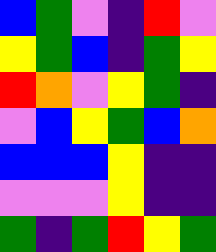[["blue", "green", "violet", "indigo", "red", "violet"], ["yellow", "green", "blue", "indigo", "green", "yellow"], ["red", "orange", "violet", "yellow", "green", "indigo"], ["violet", "blue", "yellow", "green", "blue", "orange"], ["blue", "blue", "blue", "yellow", "indigo", "indigo"], ["violet", "violet", "violet", "yellow", "indigo", "indigo"], ["green", "indigo", "green", "red", "yellow", "green"]]